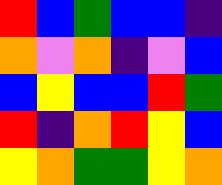[["red", "blue", "green", "blue", "blue", "indigo"], ["orange", "violet", "orange", "indigo", "violet", "blue"], ["blue", "yellow", "blue", "blue", "red", "green"], ["red", "indigo", "orange", "red", "yellow", "blue"], ["yellow", "orange", "green", "green", "yellow", "orange"]]